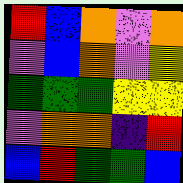[["red", "blue", "orange", "violet", "orange"], ["violet", "blue", "orange", "violet", "yellow"], ["green", "green", "green", "yellow", "yellow"], ["violet", "orange", "orange", "indigo", "red"], ["blue", "red", "green", "green", "blue"]]